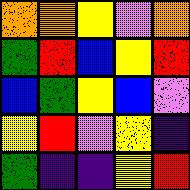[["orange", "orange", "yellow", "violet", "orange"], ["green", "red", "blue", "yellow", "red"], ["blue", "green", "yellow", "blue", "violet"], ["yellow", "red", "violet", "yellow", "indigo"], ["green", "indigo", "indigo", "yellow", "red"]]